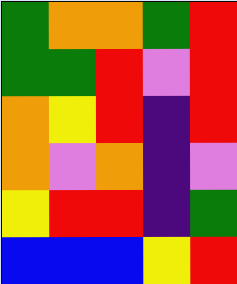[["green", "orange", "orange", "green", "red"], ["green", "green", "red", "violet", "red"], ["orange", "yellow", "red", "indigo", "red"], ["orange", "violet", "orange", "indigo", "violet"], ["yellow", "red", "red", "indigo", "green"], ["blue", "blue", "blue", "yellow", "red"]]